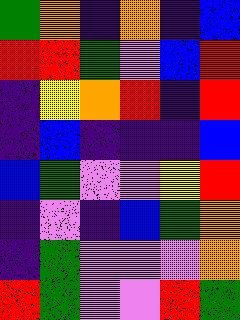[["green", "orange", "indigo", "orange", "indigo", "blue"], ["red", "red", "green", "violet", "blue", "red"], ["indigo", "yellow", "orange", "red", "indigo", "red"], ["indigo", "blue", "indigo", "indigo", "indigo", "blue"], ["blue", "green", "violet", "violet", "yellow", "red"], ["indigo", "violet", "indigo", "blue", "green", "orange"], ["indigo", "green", "violet", "violet", "violet", "orange"], ["red", "green", "violet", "violet", "red", "green"]]